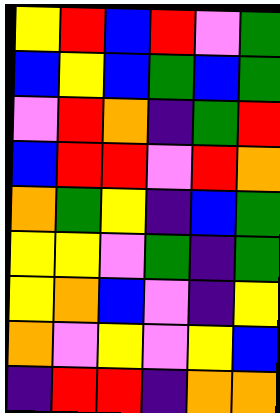[["yellow", "red", "blue", "red", "violet", "green"], ["blue", "yellow", "blue", "green", "blue", "green"], ["violet", "red", "orange", "indigo", "green", "red"], ["blue", "red", "red", "violet", "red", "orange"], ["orange", "green", "yellow", "indigo", "blue", "green"], ["yellow", "yellow", "violet", "green", "indigo", "green"], ["yellow", "orange", "blue", "violet", "indigo", "yellow"], ["orange", "violet", "yellow", "violet", "yellow", "blue"], ["indigo", "red", "red", "indigo", "orange", "orange"]]